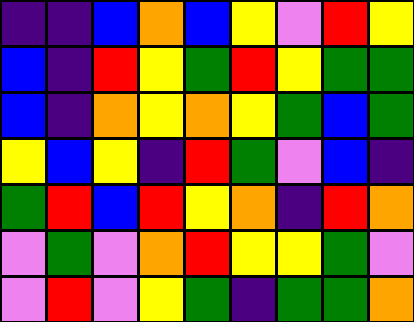[["indigo", "indigo", "blue", "orange", "blue", "yellow", "violet", "red", "yellow"], ["blue", "indigo", "red", "yellow", "green", "red", "yellow", "green", "green"], ["blue", "indigo", "orange", "yellow", "orange", "yellow", "green", "blue", "green"], ["yellow", "blue", "yellow", "indigo", "red", "green", "violet", "blue", "indigo"], ["green", "red", "blue", "red", "yellow", "orange", "indigo", "red", "orange"], ["violet", "green", "violet", "orange", "red", "yellow", "yellow", "green", "violet"], ["violet", "red", "violet", "yellow", "green", "indigo", "green", "green", "orange"]]